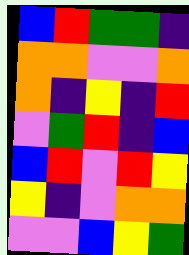[["blue", "red", "green", "green", "indigo"], ["orange", "orange", "violet", "violet", "orange"], ["orange", "indigo", "yellow", "indigo", "red"], ["violet", "green", "red", "indigo", "blue"], ["blue", "red", "violet", "red", "yellow"], ["yellow", "indigo", "violet", "orange", "orange"], ["violet", "violet", "blue", "yellow", "green"]]